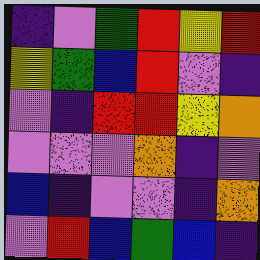[["indigo", "violet", "green", "red", "yellow", "red"], ["yellow", "green", "blue", "red", "violet", "indigo"], ["violet", "indigo", "red", "red", "yellow", "orange"], ["violet", "violet", "violet", "orange", "indigo", "violet"], ["blue", "indigo", "violet", "violet", "indigo", "orange"], ["violet", "red", "blue", "green", "blue", "indigo"]]